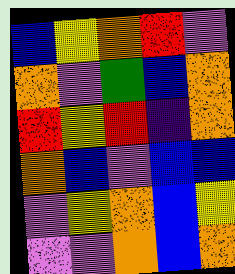[["blue", "yellow", "orange", "red", "violet"], ["orange", "violet", "green", "blue", "orange"], ["red", "yellow", "red", "indigo", "orange"], ["orange", "blue", "violet", "blue", "blue"], ["violet", "yellow", "orange", "blue", "yellow"], ["violet", "violet", "orange", "blue", "orange"]]